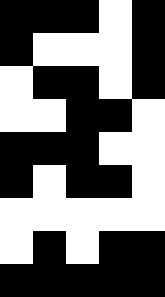[["black", "black", "black", "white", "black"], ["black", "white", "white", "white", "black"], ["white", "black", "black", "white", "black"], ["white", "white", "black", "black", "white"], ["black", "black", "black", "white", "white"], ["black", "white", "black", "black", "white"], ["white", "white", "white", "white", "white"], ["white", "black", "white", "black", "black"], ["black", "black", "black", "black", "black"]]